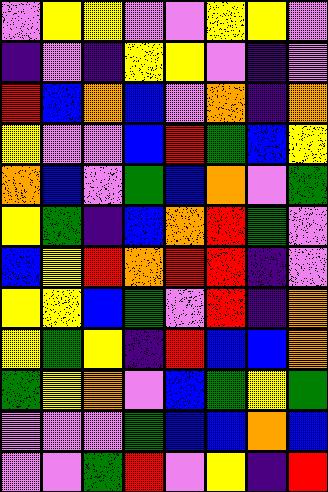[["violet", "yellow", "yellow", "violet", "violet", "yellow", "yellow", "violet"], ["indigo", "violet", "indigo", "yellow", "yellow", "violet", "indigo", "violet"], ["red", "blue", "orange", "blue", "violet", "orange", "indigo", "orange"], ["yellow", "violet", "violet", "blue", "red", "green", "blue", "yellow"], ["orange", "blue", "violet", "green", "blue", "orange", "violet", "green"], ["yellow", "green", "indigo", "blue", "orange", "red", "green", "violet"], ["blue", "yellow", "red", "orange", "red", "red", "indigo", "violet"], ["yellow", "yellow", "blue", "green", "violet", "red", "indigo", "orange"], ["yellow", "green", "yellow", "indigo", "red", "blue", "blue", "orange"], ["green", "yellow", "orange", "violet", "blue", "green", "yellow", "green"], ["violet", "violet", "violet", "green", "blue", "blue", "orange", "blue"], ["violet", "violet", "green", "red", "violet", "yellow", "indigo", "red"]]